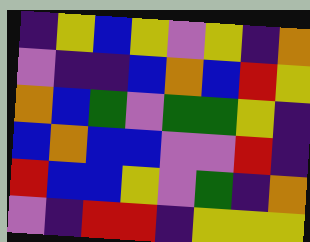[["indigo", "yellow", "blue", "yellow", "violet", "yellow", "indigo", "orange"], ["violet", "indigo", "indigo", "blue", "orange", "blue", "red", "yellow"], ["orange", "blue", "green", "violet", "green", "green", "yellow", "indigo"], ["blue", "orange", "blue", "blue", "violet", "violet", "red", "indigo"], ["red", "blue", "blue", "yellow", "violet", "green", "indigo", "orange"], ["violet", "indigo", "red", "red", "indigo", "yellow", "yellow", "yellow"]]